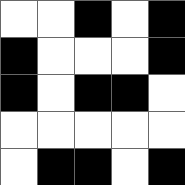[["white", "white", "black", "white", "black"], ["black", "white", "white", "white", "black"], ["black", "white", "black", "black", "white"], ["white", "white", "white", "white", "white"], ["white", "black", "black", "white", "black"]]